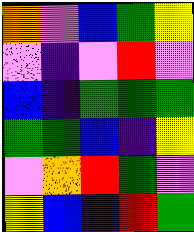[["orange", "violet", "blue", "green", "yellow"], ["violet", "indigo", "violet", "red", "violet"], ["blue", "indigo", "green", "green", "green"], ["green", "green", "blue", "indigo", "yellow"], ["violet", "orange", "red", "green", "violet"], ["yellow", "blue", "indigo", "red", "green"]]